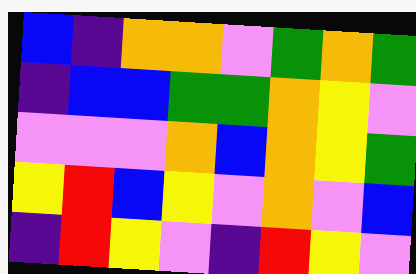[["blue", "indigo", "orange", "orange", "violet", "green", "orange", "green"], ["indigo", "blue", "blue", "green", "green", "orange", "yellow", "violet"], ["violet", "violet", "violet", "orange", "blue", "orange", "yellow", "green"], ["yellow", "red", "blue", "yellow", "violet", "orange", "violet", "blue"], ["indigo", "red", "yellow", "violet", "indigo", "red", "yellow", "violet"]]